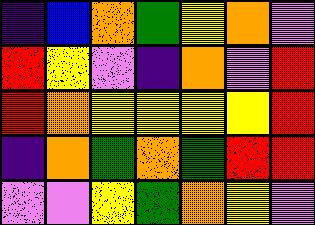[["indigo", "blue", "orange", "green", "yellow", "orange", "violet"], ["red", "yellow", "violet", "indigo", "orange", "violet", "red"], ["red", "orange", "yellow", "yellow", "yellow", "yellow", "red"], ["indigo", "orange", "green", "orange", "green", "red", "red"], ["violet", "violet", "yellow", "green", "orange", "yellow", "violet"]]